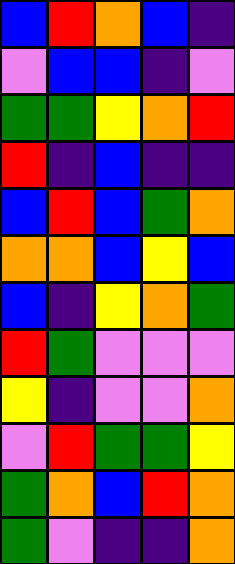[["blue", "red", "orange", "blue", "indigo"], ["violet", "blue", "blue", "indigo", "violet"], ["green", "green", "yellow", "orange", "red"], ["red", "indigo", "blue", "indigo", "indigo"], ["blue", "red", "blue", "green", "orange"], ["orange", "orange", "blue", "yellow", "blue"], ["blue", "indigo", "yellow", "orange", "green"], ["red", "green", "violet", "violet", "violet"], ["yellow", "indigo", "violet", "violet", "orange"], ["violet", "red", "green", "green", "yellow"], ["green", "orange", "blue", "red", "orange"], ["green", "violet", "indigo", "indigo", "orange"]]